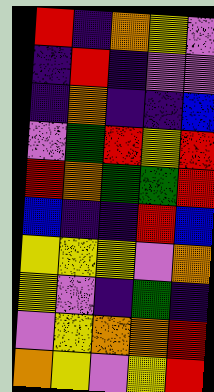[["red", "indigo", "orange", "yellow", "violet"], ["indigo", "red", "indigo", "violet", "violet"], ["indigo", "orange", "indigo", "indigo", "blue"], ["violet", "green", "red", "yellow", "red"], ["red", "orange", "green", "green", "red"], ["blue", "indigo", "indigo", "red", "blue"], ["yellow", "yellow", "yellow", "violet", "orange"], ["yellow", "violet", "indigo", "green", "indigo"], ["violet", "yellow", "orange", "orange", "red"], ["orange", "yellow", "violet", "yellow", "red"]]